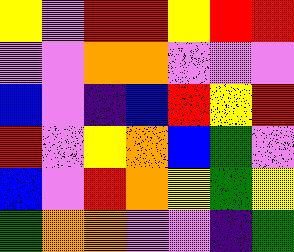[["yellow", "violet", "red", "red", "yellow", "red", "red"], ["violet", "violet", "orange", "orange", "violet", "violet", "violet"], ["blue", "violet", "indigo", "blue", "red", "yellow", "red"], ["red", "violet", "yellow", "orange", "blue", "green", "violet"], ["blue", "violet", "red", "orange", "yellow", "green", "yellow"], ["green", "orange", "orange", "violet", "violet", "indigo", "green"]]